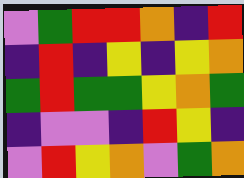[["violet", "green", "red", "red", "orange", "indigo", "red"], ["indigo", "red", "indigo", "yellow", "indigo", "yellow", "orange"], ["green", "red", "green", "green", "yellow", "orange", "green"], ["indigo", "violet", "violet", "indigo", "red", "yellow", "indigo"], ["violet", "red", "yellow", "orange", "violet", "green", "orange"]]